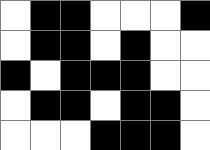[["white", "black", "black", "white", "white", "white", "black"], ["white", "black", "black", "white", "black", "white", "white"], ["black", "white", "black", "black", "black", "white", "white"], ["white", "black", "black", "white", "black", "black", "white"], ["white", "white", "white", "black", "black", "black", "white"]]